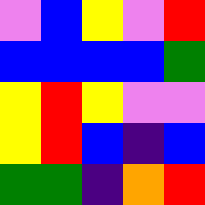[["violet", "blue", "yellow", "violet", "red"], ["blue", "blue", "blue", "blue", "green"], ["yellow", "red", "yellow", "violet", "violet"], ["yellow", "red", "blue", "indigo", "blue"], ["green", "green", "indigo", "orange", "red"]]